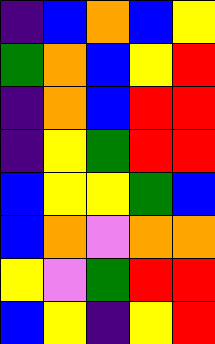[["indigo", "blue", "orange", "blue", "yellow"], ["green", "orange", "blue", "yellow", "red"], ["indigo", "orange", "blue", "red", "red"], ["indigo", "yellow", "green", "red", "red"], ["blue", "yellow", "yellow", "green", "blue"], ["blue", "orange", "violet", "orange", "orange"], ["yellow", "violet", "green", "red", "red"], ["blue", "yellow", "indigo", "yellow", "red"]]